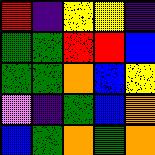[["red", "indigo", "yellow", "yellow", "indigo"], ["green", "green", "red", "red", "blue"], ["green", "green", "orange", "blue", "yellow"], ["violet", "indigo", "green", "blue", "orange"], ["blue", "green", "orange", "green", "orange"]]